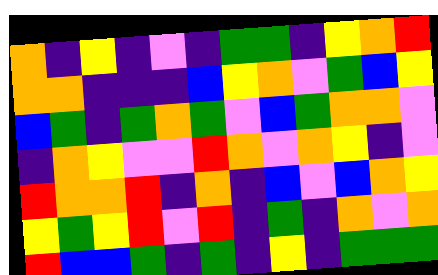[["orange", "indigo", "yellow", "indigo", "violet", "indigo", "green", "green", "indigo", "yellow", "orange", "red"], ["orange", "orange", "indigo", "indigo", "indigo", "blue", "yellow", "orange", "violet", "green", "blue", "yellow"], ["blue", "green", "indigo", "green", "orange", "green", "violet", "blue", "green", "orange", "orange", "violet"], ["indigo", "orange", "yellow", "violet", "violet", "red", "orange", "violet", "orange", "yellow", "indigo", "violet"], ["red", "orange", "orange", "red", "indigo", "orange", "indigo", "blue", "violet", "blue", "orange", "yellow"], ["yellow", "green", "yellow", "red", "violet", "red", "indigo", "green", "indigo", "orange", "violet", "orange"], ["red", "blue", "blue", "green", "indigo", "green", "indigo", "yellow", "indigo", "green", "green", "green"]]